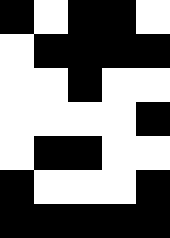[["black", "white", "black", "black", "white"], ["white", "black", "black", "black", "black"], ["white", "white", "black", "white", "white"], ["white", "white", "white", "white", "black"], ["white", "black", "black", "white", "white"], ["black", "white", "white", "white", "black"], ["black", "black", "black", "black", "black"]]